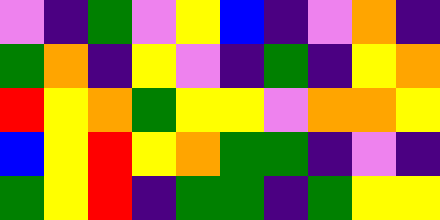[["violet", "indigo", "green", "violet", "yellow", "blue", "indigo", "violet", "orange", "indigo"], ["green", "orange", "indigo", "yellow", "violet", "indigo", "green", "indigo", "yellow", "orange"], ["red", "yellow", "orange", "green", "yellow", "yellow", "violet", "orange", "orange", "yellow"], ["blue", "yellow", "red", "yellow", "orange", "green", "green", "indigo", "violet", "indigo"], ["green", "yellow", "red", "indigo", "green", "green", "indigo", "green", "yellow", "yellow"]]